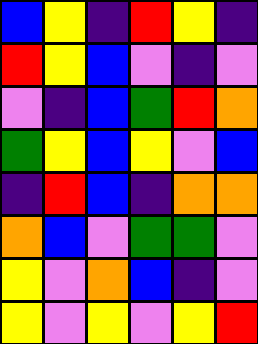[["blue", "yellow", "indigo", "red", "yellow", "indigo"], ["red", "yellow", "blue", "violet", "indigo", "violet"], ["violet", "indigo", "blue", "green", "red", "orange"], ["green", "yellow", "blue", "yellow", "violet", "blue"], ["indigo", "red", "blue", "indigo", "orange", "orange"], ["orange", "blue", "violet", "green", "green", "violet"], ["yellow", "violet", "orange", "blue", "indigo", "violet"], ["yellow", "violet", "yellow", "violet", "yellow", "red"]]